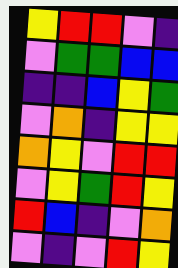[["yellow", "red", "red", "violet", "indigo"], ["violet", "green", "green", "blue", "blue"], ["indigo", "indigo", "blue", "yellow", "green"], ["violet", "orange", "indigo", "yellow", "yellow"], ["orange", "yellow", "violet", "red", "red"], ["violet", "yellow", "green", "red", "yellow"], ["red", "blue", "indigo", "violet", "orange"], ["violet", "indigo", "violet", "red", "yellow"]]